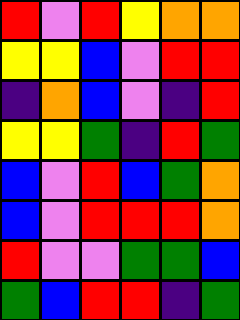[["red", "violet", "red", "yellow", "orange", "orange"], ["yellow", "yellow", "blue", "violet", "red", "red"], ["indigo", "orange", "blue", "violet", "indigo", "red"], ["yellow", "yellow", "green", "indigo", "red", "green"], ["blue", "violet", "red", "blue", "green", "orange"], ["blue", "violet", "red", "red", "red", "orange"], ["red", "violet", "violet", "green", "green", "blue"], ["green", "blue", "red", "red", "indigo", "green"]]